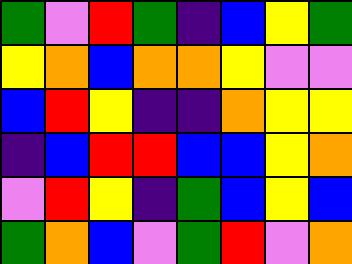[["green", "violet", "red", "green", "indigo", "blue", "yellow", "green"], ["yellow", "orange", "blue", "orange", "orange", "yellow", "violet", "violet"], ["blue", "red", "yellow", "indigo", "indigo", "orange", "yellow", "yellow"], ["indigo", "blue", "red", "red", "blue", "blue", "yellow", "orange"], ["violet", "red", "yellow", "indigo", "green", "blue", "yellow", "blue"], ["green", "orange", "blue", "violet", "green", "red", "violet", "orange"]]